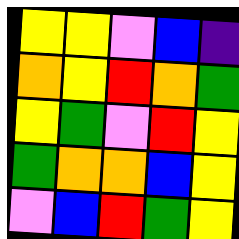[["yellow", "yellow", "violet", "blue", "indigo"], ["orange", "yellow", "red", "orange", "green"], ["yellow", "green", "violet", "red", "yellow"], ["green", "orange", "orange", "blue", "yellow"], ["violet", "blue", "red", "green", "yellow"]]